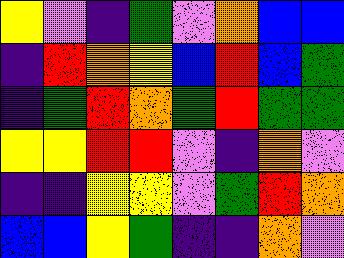[["yellow", "violet", "indigo", "green", "violet", "orange", "blue", "blue"], ["indigo", "red", "orange", "yellow", "blue", "red", "blue", "green"], ["indigo", "green", "red", "orange", "green", "red", "green", "green"], ["yellow", "yellow", "red", "red", "violet", "indigo", "orange", "violet"], ["indigo", "indigo", "yellow", "yellow", "violet", "green", "red", "orange"], ["blue", "blue", "yellow", "green", "indigo", "indigo", "orange", "violet"]]